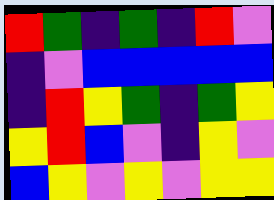[["red", "green", "indigo", "green", "indigo", "red", "violet"], ["indigo", "violet", "blue", "blue", "blue", "blue", "blue"], ["indigo", "red", "yellow", "green", "indigo", "green", "yellow"], ["yellow", "red", "blue", "violet", "indigo", "yellow", "violet"], ["blue", "yellow", "violet", "yellow", "violet", "yellow", "yellow"]]